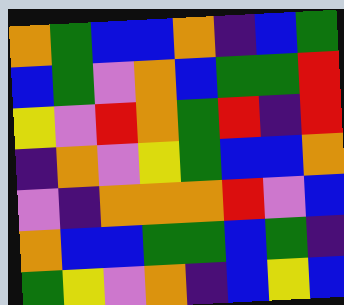[["orange", "green", "blue", "blue", "orange", "indigo", "blue", "green"], ["blue", "green", "violet", "orange", "blue", "green", "green", "red"], ["yellow", "violet", "red", "orange", "green", "red", "indigo", "red"], ["indigo", "orange", "violet", "yellow", "green", "blue", "blue", "orange"], ["violet", "indigo", "orange", "orange", "orange", "red", "violet", "blue"], ["orange", "blue", "blue", "green", "green", "blue", "green", "indigo"], ["green", "yellow", "violet", "orange", "indigo", "blue", "yellow", "blue"]]